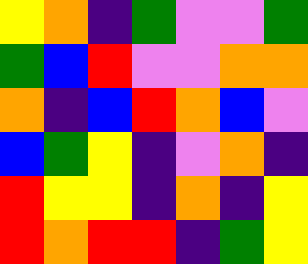[["yellow", "orange", "indigo", "green", "violet", "violet", "green"], ["green", "blue", "red", "violet", "violet", "orange", "orange"], ["orange", "indigo", "blue", "red", "orange", "blue", "violet"], ["blue", "green", "yellow", "indigo", "violet", "orange", "indigo"], ["red", "yellow", "yellow", "indigo", "orange", "indigo", "yellow"], ["red", "orange", "red", "red", "indigo", "green", "yellow"]]